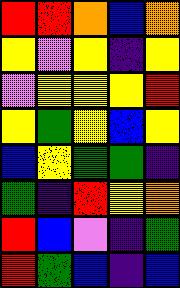[["red", "red", "orange", "blue", "orange"], ["yellow", "violet", "yellow", "indigo", "yellow"], ["violet", "yellow", "yellow", "yellow", "red"], ["yellow", "green", "yellow", "blue", "yellow"], ["blue", "yellow", "green", "green", "indigo"], ["green", "indigo", "red", "yellow", "orange"], ["red", "blue", "violet", "indigo", "green"], ["red", "green", "blue", "indigo", "blue"]]